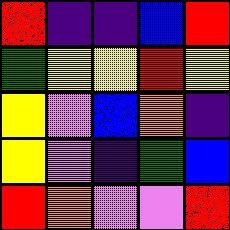[["red", "indigo", "indigo", "blue", "red"], ["green", "yellow", "yellow", "red", "yellow"], ["yellow", "violet", "blue", "orange", "indigo"], ["yellow", "violet", "indigo", "green", "blue"], ["red", "orange", "violet", "violet", "red"]]